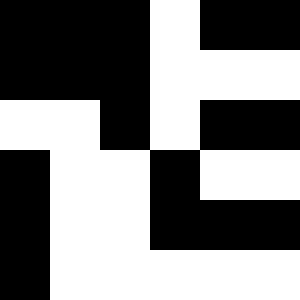[["black", "black", "black", "white", "black", "black"], ["black", "black", "black", "white", "white", "white"], ["white", "white", "black", "white", "black", "black"], ["black", "white", "white", "black", "white", "white"], ["black", "white", "white", "black", "black", "black"], ["black", "white", "white", "white", "white", "white"]]